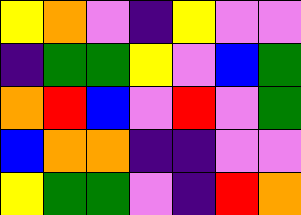[["yellow", "orange", "violet", "indigo", "yellow", "violet", "violet"], ["indigo", "green", "green", "yellow", "violet", "blue", "green"], ["orange", "red", "blue", "violet", "red", "violet", "green"], ["blue", "orange", "orange", "indigo", "indigo", "violet", "violet"], ["yellow", "green", "green", "violet", "indigo", "red", "orange"]]